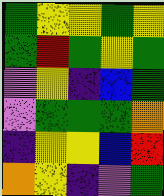[["green", "yellow", "yellow", "green", "yellow"], ["green", "red", "green", "yellow", "green"], ["violet", "yellow", "indigo", "blue", "green"], ["violet", "green", "green", "green", "orange"], ["indigo", "yellow", "yellow", "blue", "red"], ["orange", "yellow", "indigo", "violet", "green"]]